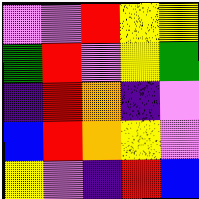[["violet", "violet", "red", "yellow", "yellow"], ["green", "red", "violet", "yellow", "green"], ["indigo", "red", "orange", "indigo", "violet"], ["blue", "red", "orange", "yellow", "violet"], ["yellow", "violet", "indigo", "red", "blue"]]